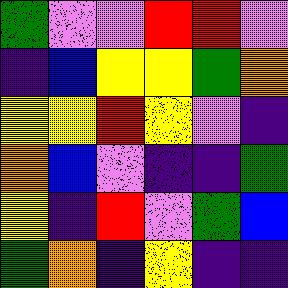[["green", "violet", "violet", "red", "red", "violet"], ["indigo", "blue", "yellow", "yellow", "green", "orange"], ["yellow", "yellow", "red", "yellow", "violet", "indigo"], ["orange", "blue", "violet", "indigo", "indigo", "green"], ["yellow", "indigo", "red", "violet", "green", "blue"], ["green", "orange", "indigo", "yellow", "indigo", "indigo"]]